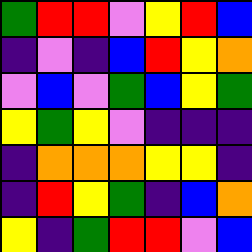[["green", "red", "red", "violet", "yellow", "red", "blue"], ["indigo", "violet", "indigo", "blue", "red", "yellow", "orange"], ["violet", "blue", "violet", "green", "blue", "yellow", "green"], ["yellow", "green", "yellow", "violet", "indigo", "indigo", "indigo"], ["indigo", "orange", "orange", "orange", "yellow", "yellow", "indigo"], ["indigo", "red", "yellow", "green", "indigo", "blue", "orange"], ["yellow", "indigo", "green", "red", "red", "violet", "blue"]]